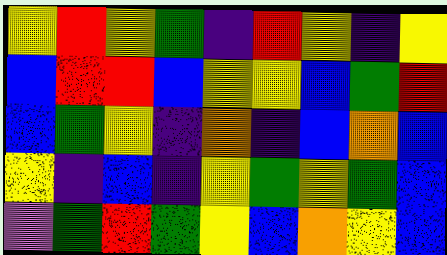[["yellow", "red", "yellow", "green", "indigo", "red", "yellow", "indigo", "yellow"], ["blue", "red", "red", "blue", "yellow", "yellow", "blue", "green", "red"], ["blue", "green", "yellow", "indigo", "orange", "indigo", "blue", "orange", "blue"], ["yellow", "indigo", "blue", "indigo", "yellow", "green", "yellow", "green", "blue"], ["violet", "green", "red", "green", "yellow", "blue", "orange", "yellow", "blue"]]